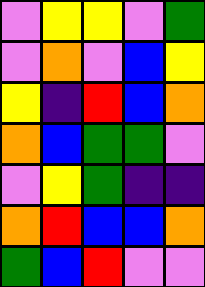[["violet", "yellow", "yellow", "violet", "green"], ["violet", "orange", "violet", "blue", "yellow"], ["yellow", "indigo", "red", "blue", "orange"], ["orange", "blue", "green", "green", "violet"], ["violet", "yellow", "green", "indigo", "indigo"], ["orange", "red", "blue", "blue", "orange"], ["green", "blue", "red", "violet", "violet"]]